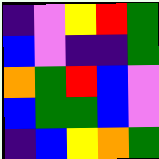[["indigo", "violet", "yellow", "red", "green"], ["blue", "violet", "indigo", "indigo", "green"], ["orange", "green", "red", "blue", "violet"], ["blue", "green", "green", "blue", "violet"], ["indigo", "blue", "yellow", "orange", "green"]]